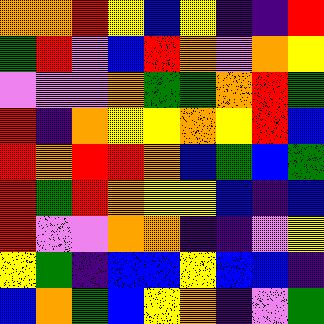[["orange", "orange", "red", "yellow", "blue", "yellow", "indigo", "indigo", "red"], ["green", "red", "violet", "blue", "red", "orange", "violet", "orange", "yellow"], ["violet", "violet", "violet", "orange", "green", "green", "orange", "red", "green"], ["red", "indigo", "orange", "yellow", "yellow", "orange", "yellow", "red", "blue"], ["red", "orange", "red", "red", "orange", "blue", "green", "blue", "green"], ["red", "green", "red", "orange", "yellow", "yellow", "blue", "indigo", "blue"], ["red", "violet", "violet", "orange", "orange", "indigo", "indigo", "violet", "yellow"], ["yellow", "green", "indigo", "blue", "blue", "yellow", "blue", "blue", "indigo"], ["blue", "orange", "green", "blue", "yellow", "orange", "indigo", "violet", "green"]]